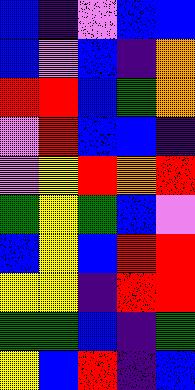[["blue", "indigo", "violet", "blue", "blue"], ["blue", "violet", "blue", "indigo", "orange"], ["red", "red", "blue", "green", "orange"], ["violet", "red", "blue", "blue", "indigo"], ["violet", "yellow", "red", "orange", "red"], ["green", "yellow", "green", "blue", "violet"], ["blue", "yellow", "blue", "red", "red"], ["yellow", "yellow", "indigo", "red", "red"], ["green", "green", "blue", "indigo", "green"], ["yellow", "blue", "red", "indigo", "blue"]]